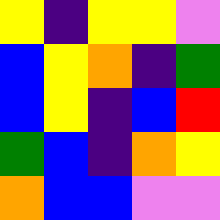[["yellow", "indigo", "yellow", "yellow", "violet"], ["blue", "yellow", "orange", "indigo", "green"], ["blue", "yellow", "indigo", "blue", "red"], ["green", "blue", "indigo", "orange", "yellow"], ["orange", "blue", "blue", "violet", "violet"]]